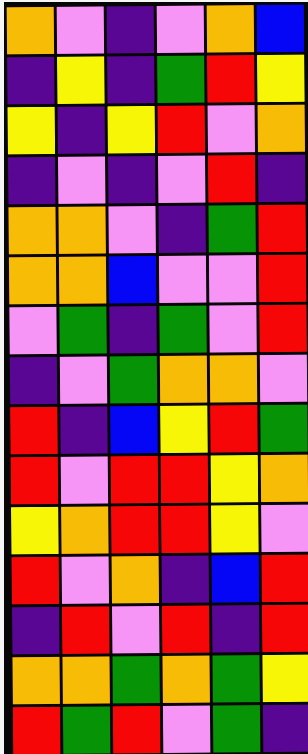[["orange", "violet", "indigo", "violet", "orange", "blue"], ["indigo", "yellow", "indigo", "green", "red", "yellow"], ["yellow", "indigo", "yellow", "red", "violet", "orange"], ["indigo", "violet", "indigo", "violet", "red", "indigo"], ["orange", "orange", "violet", "indigo", "green", "red"], ["orange", "orange", "blue", "violet", "violet", "red"], ["violet", "green", "indigo", "green", "violet", "red"], ["indigo", "violet", "green", "orange", "orange", "violet"], ["red", "indigo", "blue", "yellow", "red", "green"], ["red", "violet", "red", "red", "yellow", "orange"], ["yellow", "orange", "red", "red", "yellow", "violet"], ["red", "violet", "orange", "indigo", "blue", "red"], ["indigo", "red", "violet", "red", "indigo", "red"], ["orange", "orange", "green", "orange", "green", "yellow"], ["red", "green", "red", "violet", "green", "indigo"]]